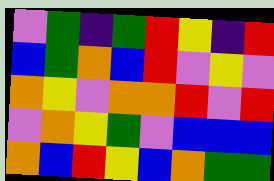[["violet", "green", "indigo", "green", "red", "yellow", "indigo", "red"], ["blue", "green", "orange", "blue", "red", "violet", "yellow", "violet"], ["orange", "yellow", "violet", "orange", "orange", "red", "violet", "red"], ["violet", "orange", "yellow", "green", "violet", "blue", "blue", "blue"], ["orange", "blue", "red", "yellow", "blue", "orange", "green", "green"]]